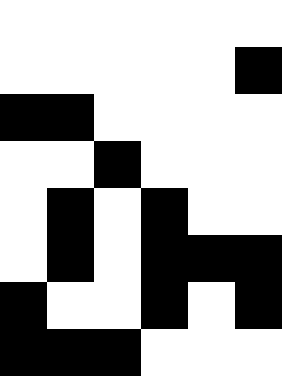[["white", "white", "white", "white", "white", "white"], ["white", "white", "white", "white", "white", "black"], ["black", "black", "white", "white", "white", "white"], ["white", "white", "black", "white", "white", "white"], ["white", "black", "white", "black", "white", "white"], ["white", "black", "white", "black", "black", "black"], ["black", "white", "white", "black", "white", "black"], ["black", "black", "black", "white", "white", "white"]]